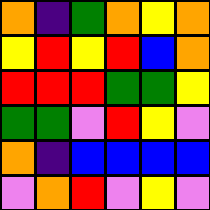[["orange", "indigo", "green", "orange", "yellow", "orange"], ["yellow", "red", "yellow", "red", "blue", "orange"], ["red", "red", "red", "green", "green", "yellow"], ["green", "green", "violet", "red", "yellow", "violet"], ["orange", "indigo", "blue", "blue", "blue", "blue"], ["violet", "orange", "red", "violet", "yellow", "violet"]]